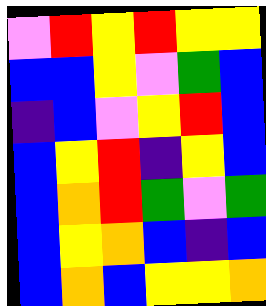[["violet", "red", "yellow", "red", "yellow", "yellow"], ["blue", "blue", "yellow", "violet", "green", "blue"], ["indigo", "blue", "violet", "yellow", "red", "blue"], ["blue", "yellow", "red", "indigo", "yellow", "blue"], ["blue", "orange", "red", "green", "violet", "green"], ["blue", "yellow", "orange", "blue", "indigo", "blue"], ["blue", "orange", "blue", "yellow", "yellow", "orange"]]